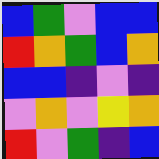[["blue", "green", "violet", "blue", "blue"], ["red", "orange", "green", "blue", "orange"], ["blue", "blue", "indigo", "violet", "indigo"], ["violet", "orange", "violet", "yellow", "orange"], ["red", "violet", "green", "indigo", "blue"]]